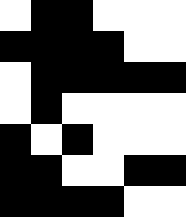[["white", "black", "black", "white", "white", "white"], ["black", "black", "black", "black", "white", "white"], ["white", "black", "black", "black", "black", "black"], ["white", "black", "white", "white", "white", "white"], ["black", "white", "black", "white", "white", "white"], ["black", "black", "white", "white", "black", "black"], ["black", "black", "black", "black", "white", "white"]]